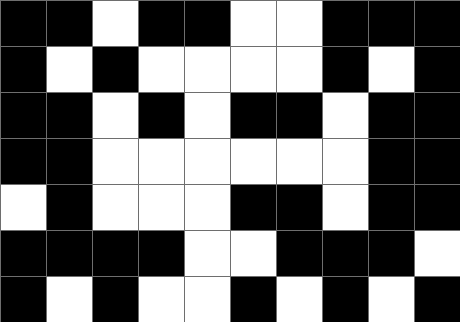[["black", "black", "white", "black", "black", "white", "white", "black", "black", "black"], ["black", "white", "black", "white", "white", "white", "white", "black", "white", "black"], ["black", "black", "white", "black", "white", "black", "black", "white", "black", "black"], ["black", "black", "white", "white", "white", "white", "white", "white", "black", "black"], ["white", "black", "white", "white", "white", "black", "black", "white", "black", "black"], ["black", "black", "black", "black", "white", "white", "black", "black", "black", "white"], ["black", "white", "black", "white", "white", "black", "white", "black", "white", "black"]]